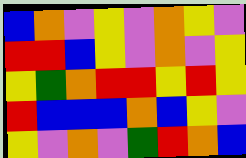[["blue", "orange", "violet", "yellow", "violet", "orange", "yellow", "violet"], ["red", "red", "blue", "yellow", "violet", "orange", "violet", "yellow"], ["yellow", "green", "orange", "red", "red", "yellow", "red", "yellow"], ["red", "blue", "blue", "blue", "orange", "blue", "yellow", "violet"], ["yellow", "violet", "orange", "violet", "green", "red", "orange", "blue"]]